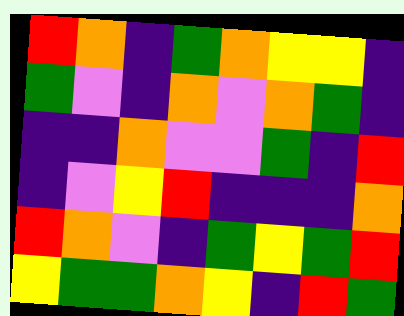[["red", "orange", "indigo", "green", "orange", "yellow", "yellow", "indigo"], ["green", "violet", "indigo", "orange", "violet", "orange", "green", "indigo"], ["indigo", "indigo", "orange", "violet", "violet", "green", "indigo", "red"], ["indigo", "violet", "yellow", "red", "indigo", "indigo", "indigo", "orange"], ["red", "orange", "violet", "indigo", "green", "yellow", "green", "red"], ["yellow", "green", "green", "orange", "yellow", "indigo", "red", "green"]]